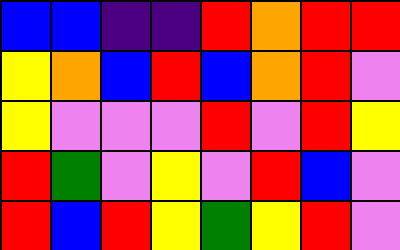[["blue", "blue", "indigo", "indigo", "red", "orange", "red", "red"], ["yellow", "orange", "blue", "red", "blue", "orange", "red", "violet"], ["yellow", "violet", "violet", "violet", "red", "violet", "red", "yellow"], ["red", "green", "violet", "yellow", "violet", "red", "blue", "violet"], ["red", "blue", "red", "yellow", "green", "yellow", "red", "violet"]]